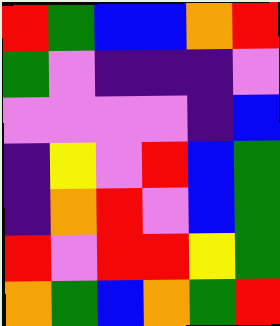[["red", "green", "blue", "blue", "orange", "red"], ["green", "violet", "indigo", "indigo", "indigo", "violet"], ["violet", "violet", "violet", "violet", "indigo", "blue"], ["indigo", "yellow", "violet", "red", "blue", "green"], ["indigo", "orange", "red", "violet", "blue", "green"], ["red", "violet", "red", "red", "yellow", "green"], ["orange", "green", "blue", "orange", "green", "red"]]